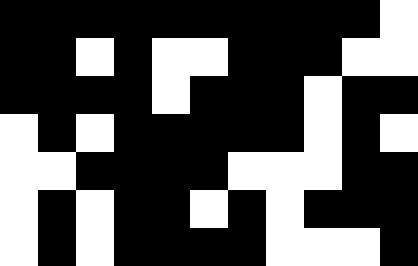[["black", "black", "black", "black", "black", "black", "black", "black", "black", "black", "white"], ["black", "black", "white", "black", "white", "white", "black", "black", "black", "white", "white"], ["black", "black", "black", "black", "white", "black", "black", "black", "white", "black", "black"], ["white", "black", "white", "black", "black", "black", "black", "black", "white", "black", "white"], ["white", "white", "black", "black", "black", "black", "white", "white", "white", "black", "black"], ["white", "black", "white", "black", "black", "white", "black", "white", "black", "black", "black"], ["white", "black", "white", "black", "black", "black", "black", "white", "white", "white", "black"]]